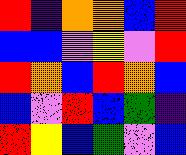[["red", "indigo", "orange", "orange", "blue", "red"], ["blue", "blue", "violet", "yellow", "violet", "red"], ["red", "orange", "blue", "red", "orange", "blue"], ["blue", "violet", "red", "blue", "green", "indigo"], ["red", "yellow", "blue", "green", "violet", "blue"]]